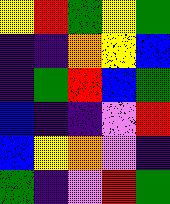[["yellow", "red", "green", "yellow", "green"], ["indigo", "indigo", "orange", "yellow", "blue"], ["indigo", "green", "red", "blue", "green"], ["blue", "indigo", "indigo", "violet", "red"], ["blue", "yellow", "orange", "violet", "indigo"], ["green", "indigo", "violet", "red", "green"]]